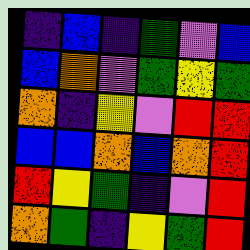[["indigo", "blue", "indigo", "green", "violet", "blue"], ["blue", "orange", "violet", "green", "yellow", "green"], ["orange", "indigo", "yellow", "violet", "red", "red"], ["blue", "blue", "orange", "blue", "orange", "red"], ["red", "yellow", "green", "indigo", "violet", "red"], ["orange", "green", "indigo", "yellow", "green", "red"]]